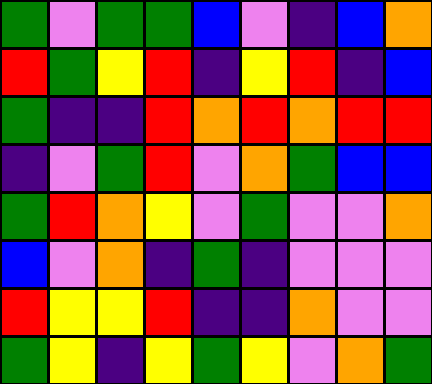[["green", "violet", "green", "green", "blue", "violet", "indigo", "blue", "orange"], ["red", "green", "yellow", "red", "indigo", "yellow", "red", "indigo", "blue"], ["green", "indigo", "indigo", "red", "orange", "red", "orange", "red", "red"], ["indigo", "violet", "green", "red", "violet", "orange", "green", "blue", "blue"], ["green", "red", "orange", "yellow", "violet", "green", "violet", "violet", "orange"], ["blue", "violet", "orange", "indigo", "green", "indigo", "violet", "violet", "violet"], ["red", "yellow", "yellow", "red", "indigo", "indigo", "orange", "violet", "violet"], ["green", "yellow", "indigo", "yellow", "green", "yellow", "violet", "orange", "green"]]